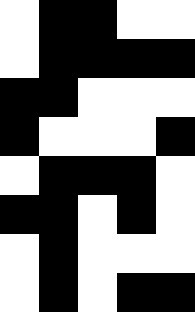[["white", "black", "black", "white", "white"], ["white", "black", "black", "black", "black"], ["black", "black", "white", "white", "white"], ["black", "white", "white", "white", "black"], ["white", "black", "black", "black", "white"], ["black", "black", "white", "black", "white"], ["white", "black", "white", "white", "white"], ["white", "black", "white", "black", "black"]]